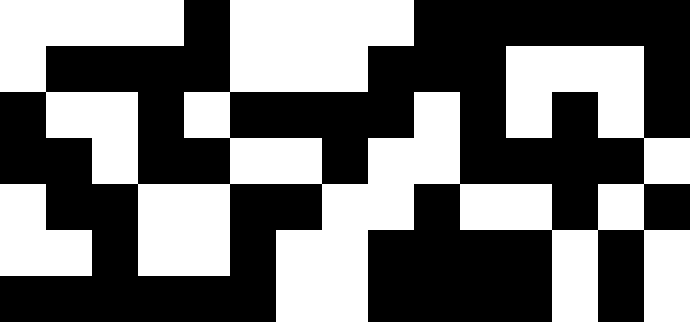[["white", "white", "white", "white", "black", "white", "white", "white", "white", "black", "black", "black", "black", "black", "black"], ["white", "black", "black", "black", "black", "white", "white", "white", "black", "black", "black", "white", "white", "white", "black"], ["black", "white", "white", "black", "white", "black", "black", "black", "black", "white", "black", "white", "black", "white", "black"], ["black", "black", "white", "black", "black", "white", "white", "black", "white", "white", "black", "black", "black", "black", "white"], ["white", "black", "black", "white", "white", "black", "black", "white", "white", "black", "white", "white", "black", "white", "black"], ["white", "white", "black", "white", "white", "black", "white", "white", "black", "black", "black", "black", "white", "black", "white"], ["black", "black", "black", "black", "black", "black", "white", "white", "black", "black", "black", "black", "white", "black", "white"]]